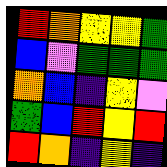[["red", "orange", "yellow", "yellow", "green"], ["blue", "violet", "green", "green", "green"], ["orange", "blue", "indigo", "yellow", "violet"], ["green", "blue", "red", "yellow", "red"], ["red", "orange", "indigo", "yellow", "indigo"]]